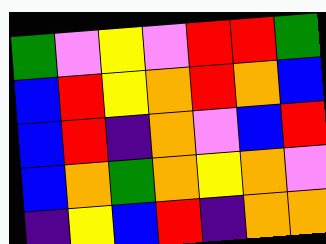[["green", "violet", "yellow", "violet", "red", "red", "green"], ["blue", "red", "yellow", "orange", "red", "orange", "blue"], ["blue", "red", "indigo", "orange", "violet", "blue", "red"], ["blue", "orange", "green", "orange", "yellow", "orange", "violet"], ["indigo", "yellow", "blue", "red", "indigo", "orange", "orange"]]